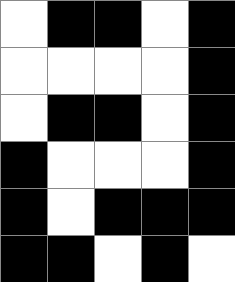[["white", "black", "black", "white", "black"], ["white", "white", "white", "white", "black"], ["white", "black", "black", "white", "black"], ["black", "white", "white", "white", "black"], ["black", "white", "black", "black", "black"], ["black", "black", "white", "black", "white"]]